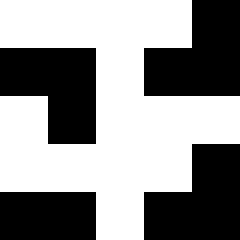[["white", "white", "white", "white", "black"], ["black", "black", "white", "black", "black"], ["white", "black", "white", "white", "white"], ["white", "white", "white", "white", "black"], ["black", "black", "white", "black", "black"]]